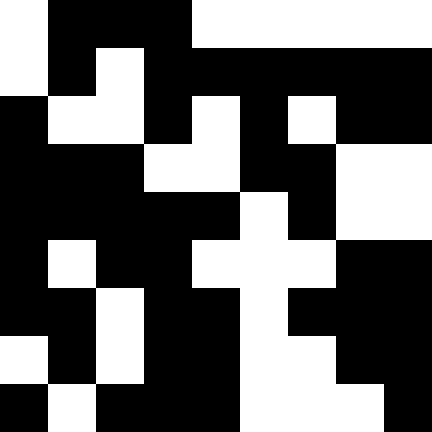[["white", "black", "black", "black", "white", "white", "white", "white", "white"], ["white", "black", "white", "black", "black", "black", "black", "black", "black"], ["black", "white", "white", "black", "white", "black", "white", "black", "black"], ["black", "black", "black", "white", "white", "black", "black", "white", "white"], ["black", "black", "black", "black", "black", "white", "black", "white", "white"], ["black", "white", "black", "black", "white", "white", "white", "black", "black"], ["black", "black", "white", "black", "black", "white", "black", "black", "black"], ["white", "black", "white", "black", "black", "white", "white", "black", "black"], ["black", "white", "black", "black", "black", "white", "white", "white", "black"]]